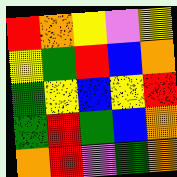[["red", "orange", "yellow", "violet", "yellow"], ["yellow", "green", "red", "blue", "orange"], ["green", "yellow", "blue", "yellow", "red"], ["green", "red", "green", "blue", "orange"], ["orange", "red", "violet", "green", "orange"]]